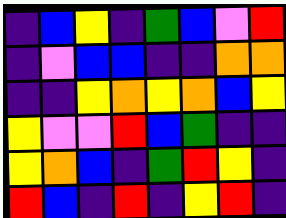[["indigo", "blue", "yellow", "indigo", "green", "blue", "violet", "red"], ["indigo", "violet", "blue", "blue", "indigo", "indigo", "orange", "orange"], ["indigo", "indigo", "yellow", "orange", "yellow", "orange", "blue", "yellow"], ["yellow", "violet", "violet", "red", "blue", "green", "indigo", "indigo"], ["yellow", "orange", "blue", "indigo", "green", "red", "yellow", "indigo"], ["red", "blue", "indigo", "red", "indigo", "yellow", "red", "indigo"]]